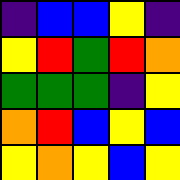[["indigo", "blue", "blue", "yellow", "indigo"], ["yellow", "red", "green", "red", "orange"], ["green", "green", "green", "indigo", "yellow"], ["orange", "red", "blue", "yellow", "blue"], ["yellow", "orange", "yellow", "blue", "yellow"]]